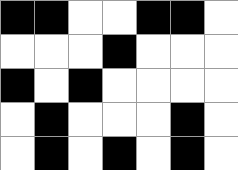[["black", "black", "white", "white", "black", "black", "white"], ["white", "white", "white", "black", "white", "white", "white"], ["black", "white", "black", "white", "white", "white", "white"], ["white", "black", "white", "white", "white", "black", "white"], ["white", "black", "white", "black", "white", "black", "white"]]